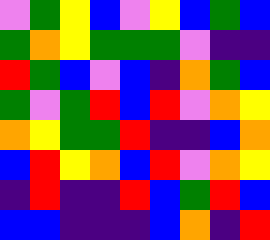[["violet", "green", "yellow", "blue", "violet", "yellow", "blue", "green", "blue"], ["green", "orange", "yellow", "green", "green", "green", "violet", "indigo", "indigo"], ["red", "green", "blue", "violet", "blue", "indigo", "orange", "green", "blue"], ["green", "violet", "green", "red", "blue", "red", "violet", "orange", "yellow"], ["orange", "yellow", "green", "green", "red", "indigo", "indigo", "blue", "orange"], ["blue", "red", "yellow", "orange", "blue", "red", "violet", "orange", "yellow"], ["indigo", "red", "indigo", "indigo", "red", "blue", "green", "red", "blue"], ["blue", "blue", "indigo", "indigo", "indigo", "blue", "orange", "indigo", "red"]]